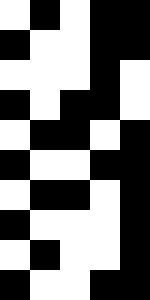[["white", "black", "white", "black", "black"], ["black", "white", "white", "black", "black"], ["white", "white", "white", "black", "white"], ["black", "white", "black", "black", "white"], ["white", "black", "black", "white", "black"], ["black", "white", "white", "black", "black"], ["white", "black", "black", "white", "black"], ["black", "white", "white", "white", "black"], ["white", "black", "white", "white", "black"], ["black", "white", "white", "black", "black"]]